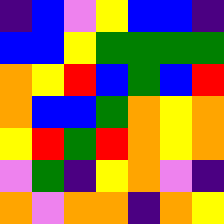[["indigo", "blue", "violet", "yellow", "blue", "blue", "indigo"], ["blue", "blue", "yellow", "green", "green", "green", "green"], ["orange", "yellow", "red", "blue", "green", "blue", "red"], ["orange", "blue", "blue", "green", "orange", "yellow", "orange"], ["yellow", "red", "green", "red", "orange", "yellow", "orange"], ["violet", "green", "indigo", "yellow", "orange", "violet", "indigo"], ["orange", "violet", "orange", "orange", "indigo", "orange", "yellow"]]